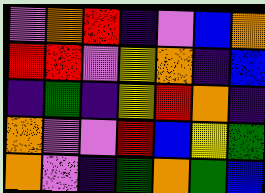[["violet", "orange", "red", "indigo", "violet", "blue", "orange"], ["red", "red", "violet", "yellow", "orange", "indigo", "blue"], ["indigo", "green", "indigo", "yellow", "red", "orange", "indigo"], ["orange", "violet", "violet", "red", "blue", "yellow", "green"], ["orange", "violet", "indigo", "green", "orange", "green", "blue"]]